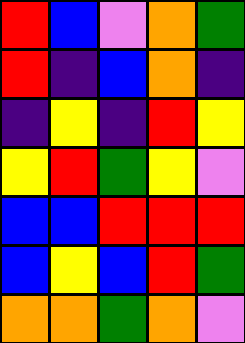[["red", "blue", "violet", "orange", "green"], ["red", "indigo", "blue", "orange", "indigo"], ["indigo", "yellow", "indigo", "red", "yellow"], ["yellow", "red", "green", "yellow", "violet"], ["blue", "blue", "red", "red", "red"], ["blue", "yellow", "blue", "red", "green"], ["orange", "orange", "green", "orange", "violet"]]